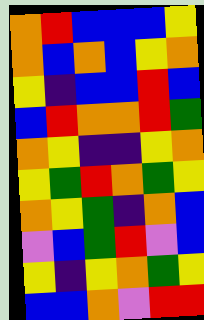[["orange", "red", "blue", "blue", "blue", "yellow"], ["orange", "blue", "orange", "blue", "yellow", "orange"], ["yellow", "indigo", "blue", "blue", "red", "blue"], ["blue", "red", "orange", "orange", "red", "green"], ["orange", "yellow", "indigo", "indigo", "yellow", "orange"], ["yellow", "green", "red", "orange", "green", "yellow"], ["orange", "yellow", "green", "indigo", "orange", "blue"], ["violet", "blue", "green", "red", "violet", "blue"], ["yellow", "indigo", "yellow", "orange", "green", "yellow"], ["blue", "blue", "orange", "violet", "red", "red"]]